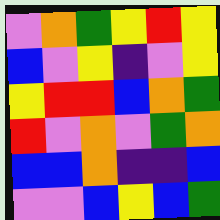[["violet", "orange", "green", "yellow", "red", "yellow"], ["blue", "violet", "yellow", "indigo", "violet", "yellow"], ["yellow", "red", "red", "blue", "orange", "green"], ["red", "violet", "orange", "violet", "green", "orange"], ["blue", "blue", "orange", "indigo", "indigo", "blue"], ["violet", "violet", "blue", "yellow", "blue", "green"]]